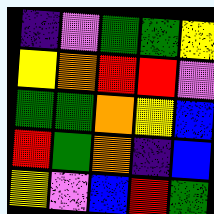[["indigo", "violet", "green", "green", "yellow"], ["yellow", "orange", "red", "red", "violet"], ["green", "green", "orange", "yellow", "blue"], ["red", "green", "orange", "indigo", "blue"], ["yellow", "violet", "blue", "red", "green"]]